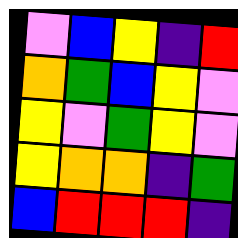[["violet", "blue", "yellow", "indigo", "red"], ["orange", "green", "blue", "yellow", "violet"], ["yellow", "violet", "green", "yellow", "violet"], ["yellow", "orange", "orange", "indigo", "green"], ["blue", "red", "red", "red", "indigo"]]